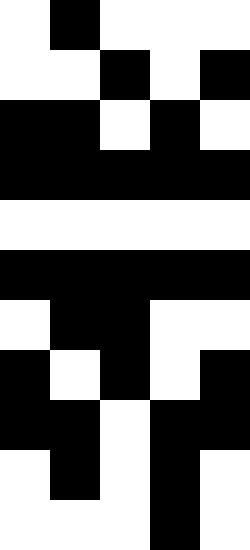[["white", "black", "white", "white", "white"], ["white", "white", "black", "white", "black"], ["black", "black", "white", "black", "white"], ["black", "black", "black", "black", "black"], ["white", "white", "white", "white", "white"], ["black", "black", "black", "black", "black"], ["white", "black", "black", "white", "white"], ["black", "white", "black", "white", "black"], ["black", "black", "white", "black", "black"], ["white", "black", "white", "black", "white"], ["white", "white", "white", "black", "white"]]